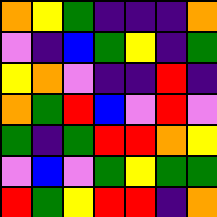[["orange", "yellow", "green", "indigo", "indigo", "indigo", "orange"], ["violet", "indigo", "blue", "green", "yellow", "indigo", "green"], ["yellow", "orange", "violet", "indigo", "indigo", "red", "indigo"], ["orange", "green", "red", "blue", "violet", "red", "violet"], ["green", "indigo", "green", "red", "red", "orange", "yellow"], ["violet", "blue", "violet", "green", "yellow", "green", "green"], ["red", "green", "yellow", "red", "red", "indigo", "orange"]]